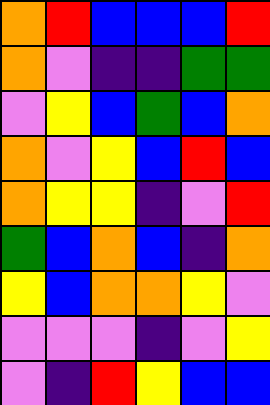[["orange", "red", "blue", "blue", "blue", "red"], ["orange", "violet", "indigo", "indigo", "green", "green"], ["violet", "yellow", "blue", "green", "blue", "orange"], ["orange", "violet", "yellow", "blue", "red", "blue"], ["orange", "yellow", "yellow", "indigo", "violet", "red"], ["green", "blue", "orange", "blue", "indigo", "orange"], ["yellow", "blue", "orange", "orange", "yellow", "violet"], ["violet", "violet", "violet", "indigo", "violet", "yellow"], ["violet", "indigo", "red", "yellow", "blue", "blue"]]